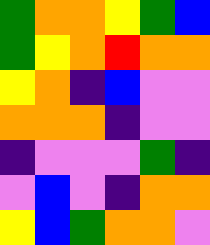[["green", "orange", "orange", "yellow", "green", "blue"], ["green", "yellow", "orange", "red", "orange", "orange"], ["yellow", "orange", "indigo", "blue", "violet", "violet"], ["orange", "orange", "orange", "indigo", "violet", "violet"], ["indigo", "violet", "violet", "violet", "green", "indigo"], ["violet", "blue", "violet", "indigo", "orange", "orange"], ["yellow", "blue", "green", "orange", "orange", "violet"]]